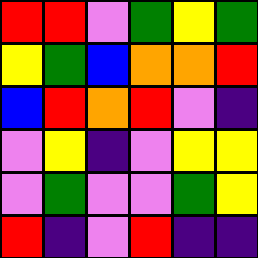[["red", "red", "violet", "green", "yellow", "green"], ["yellow", "green", "blue", "orange", "orange", "red"], ["blue", "red", "orange", "red", "violet", "indigo"], ["violet", "yellow", "indigo", "violet", "yellow", "yellow"], ["violet", "green", "violet", "violet", "green", "yellow"], ["red", "indigo", "violet", "red", "indigo", "indigo"]]